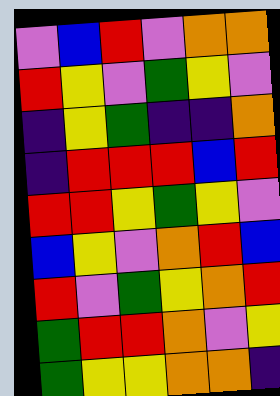[["violet", "blue", "red", "violet", "orange", "orange"], ["red", "yellow", "violet", "green", "yellow", "violet"], ["indigo", "yellow", "green", "indigo", "indigo", "orange"], ["indigo", "red", "red", "red", "blue", "red"], ["red", "red", "yellow", "green", "yellow", "violet"], ["blue", "yellow", "violet", "orange", "red", "blue"], ["red", "violet", "green", "yellow", "orange", "red"], ["green", "red", "red", "orange", "violet", "yellow"], ["green", "yellow", "yellow", "orange", "orange", "indigo"]]